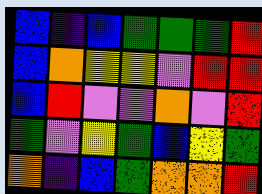[["blue", "indigo", "blue", "green", "green", "green", "red"], ["blue", "orange", "yellow", "yellow", "violet", "red", "red"], ["blue", "red", "violet", "violet", "orange", "violet", "red"], ["green", "violet", "yellow", "green", "blue", "yellow", "green"], ["orange", "indigo", "blue", "green", "orange", "orange", "red"]]